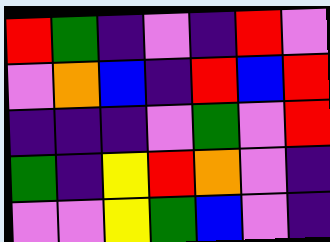[["red", "green", "indigo", "violet", "indigo", "red", "violet"], ["violet", "orange", "blue", "indigo", "red", "blue", "red"], ["indigo", "indigo", "indigo", "violet", "green", "violet", "red"], ["green", "indigo", "yellow", "red", "orange", "violet", "indigo"], ["violet", "violet", "yellow", "green", "blue", "violet", "indigo"]]